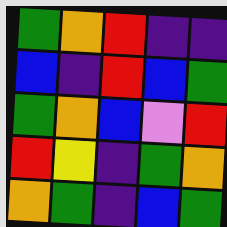[["green", "orange", "red", "indigo", "indigo"], ["blue", "indigo", "red", "blue", "green"], ["green", "orange", "blue", "violet", "red"], ["red", "yellow", "indigo", "green", "orange"], ["orange", "green", "indigo", "blue", "green"]]